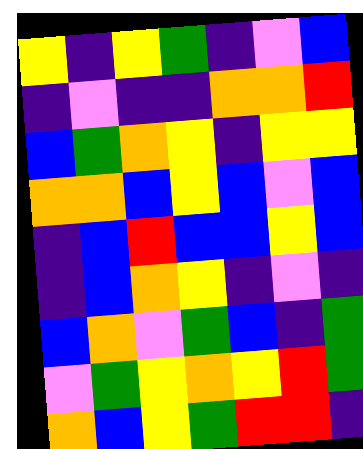[["yellow", "indigo", "yellow", "green", "indigo", "violet", "blue"], ["indigo", "violet", "indigo", "indigo", "orange", "orange", "red"], ["blue", "green", "orange", "yellow", "indigo", "yellow", "yellow"], ["orange", "orange", "blue", "yellow", "blue", "violet", "blue"], ["indigo", "blue", "red", "blue", "blue", "yellow", "blue"], ["indigo", "blue", "orange", "yellow", "indigo", "violet", "indigo"], ["blue", "orange", "violet", "green", "blue", "indigo", "green"], ["violet", "green", "yellow", "orange", "yellow", "red", "green"], ["orange", "blue", "yellow", "green", "red", "red", "indigo"]]